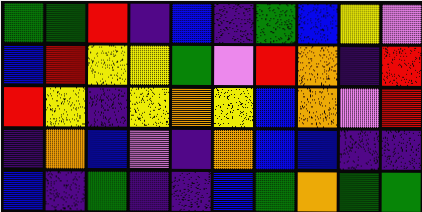[["green", "green", "red", "indigo", "blue", "indigo", "green", "blue", "yellow", "violet"], ["blue", "red", "yellow", "yellow", "green", "violet", "red", "orange", "indigo", "red"], ["red", "yellow", "indigo", "yellow", "orange", "yellow", "blue", "orange", "violet", "red"], ["indigo", "orange", "blue", "violet", "indigo", "orange", "blue", "blue", "indigo", "indigo"], ["blue", "indigo", "green", "indigo", "indigo", "blue", "green", "orange", "green", "green"]]